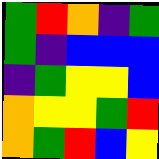[["green", "red", "orange", "indigo", "green"], ["green", "indigo", "blue", "blue", "blue"], ["indigo", "green", "yellow", "yellow", "blue"], ["orange", "yellow", "yellow", "green", "red"], ["orange", "green", "red", "blue", "yellow"]]